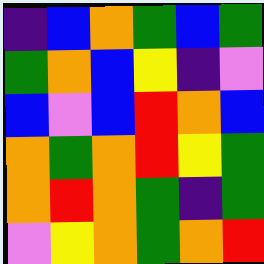[["indigo", "blue", "orange", "green", "blue", "green"], ["green", "orange", "blue", "yellow", "indigo", "violet"], ["blue", "violet", "blue", "red", "orange", "blue"], ["orange", "green", "orange", "red", "yellow", "green"], ["orange", "red", "orange", "green", "indigo", "green"], ["violet", "yellow", "orange", "green", "orange", "red"]]